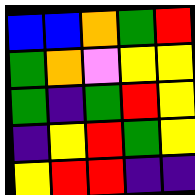[["blue", "blue", "orange", "green", "red"], ["green", "orange", "violet", "yellow", "yellow"], ["green", "indigo", "green", "red", "yellow"], ["indigo", "yellow", "red", "green", "yellow"], ["yellow", "red", "red", "indigo", "indigo"]]